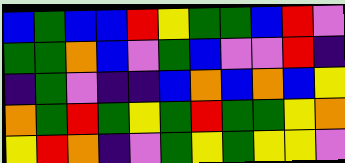[["blue", "green", "blue", "blue", "red", "yellow", "green", "green", "blue", "red", "violet"], ["green", "green", "orange", "blue", "violet", "green", "blue", "violet", "violet", "red", "indigo"], ["indigo", "green", "violet", "indigo", "indigo", "blue", "orange", "blue", "orange", "blue", "yellow"], ["orange", "green", "red", "green", "yellow", "green", "red", "green", "green", "yellow", "orange"], ["yellow", "red", "orange", "indigo", "violet", "green", "yellow", "green", "yellow", "yellow", "violet"]]